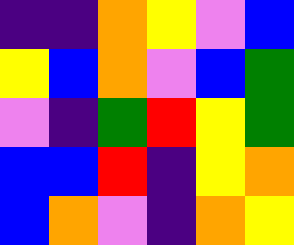[["indigo", "indigo", "orange", "yellow", "violet", "blue"], ["yellow", "blue", "orange", "violet", "blue", "green"], ["violet", "indigo", "green", "red", "yellow", "green"], ["blue", "blue", "red", "indigo", "yellow", "orange"], ["blue", "orange", "violet", "indigo", "orange", "yellow"]]